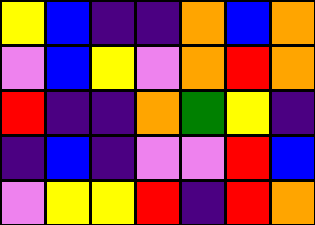[["yellow", "blue", "indigo", "indigo", "orange", "blue", "orange"], ["violet", "blue", "yellow", "violet", "orange", "red", "orange"], ["red", "indigo", "indigo", "orange", "green", "yellow", "indigo"], ["indigo", "blue", "indigo", "violet", "violet", "red", "blue"], ["violet", "yellow", "yellow", "red", "indigo", "red", "orange"]]